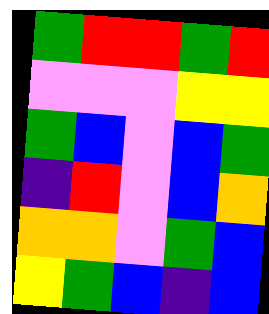[["green", "red", "red", "green", "red"], ["violet", "violet", "violet", "yellow", "yellow"], ["green", "blue", "violet", "blue", "green"], ["indigo", "red", "violet", "blue", "orange"], ["orange", "orange", "violet", "green", "blue"], ["yellow", "green", "blue", "indigo", "blue"]]